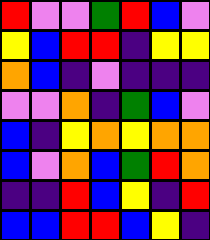[["red", "violet", "violet", "green", "red", "blue", "violet"], ["yellow", "blue", "red", "red", "indigo", "yellow", "yellow"], ["orange", "blue", "indigo", "violet", "indigo", "indigo", "indigo"], ["violet", "violet", "orange", "indigo", "green", "blue", "violet"], ["blue", "indigo", "yellow", "orange", "yellow", "orange", "orange"], ["blue", "violet", "orange", "blue", "green", "red", "orange"], ["indigo", "indigo", "red", "blue", "yellow", "indigo", "red"], ["blue", "blue", "red", "red", "blue", "yellow", "indigo"]]